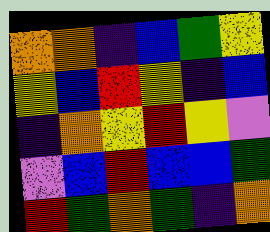[["orange", "orange", "indigo", "blue", "green", "yellow"], ["yellow", "blue", "red", "yellow", "indigo", "blue"], ["indigo", "orange", "yellow", "red", "yellow", "violet"], ["violet", "blue", "red", "blue", "blue", "green"], ["red", "green", "orange", "green", "indigo", "orange"]]